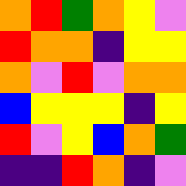[["orange", "red", "green", "orange", "yellow", "violet"], ["red", "orange", "orange", "indigo", "yellow", "yellow"], ["orange", "violet", "red", "violet", "orange", "orange"], ["blue", "yellow", "yellow", "yellow", "indigo", "yellow"], ["red", "violet", "yellow", "blue", "orange", "green"], ["indigo", "indigo", "red", "orange", "indigo", "violet"]]